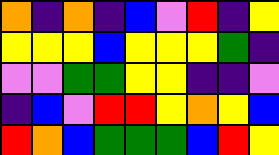[["orange", "indigo", "orange", "indigo", "blue", "violet", "red", "indigo", "yellow"], ["yellow", "yellow", "yellow", "blue", "yellow", "yellow", "yellow", "green", "indigo"], ["violet", "violet", "green", "green", "yellow", "yellow", "indigo", "indigo", "violet"], ["indigo", "blue", "violet", "red", "red", "yellow", "orange", "yellow", "blue"], ["red", "orange", "blue", "green", "green", "green", "blue", "red", "yellow"]]